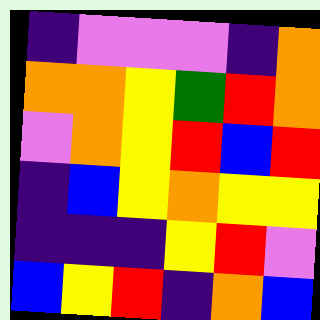[["indigo", "violet", "violet", "violet", "indigo", "orange"], ["orange", "orange", "yellow", "green", "red", "orange"], ["violet", "orange", "yellow", "red", "blue", "red"], ["indigo", "blue", "yellow", "orange", "yellow", "yellow"], ["indigo", "indigo", "indigo", "yellow", "red", "violet"], ["blue", "yellow", "red", "indigo", "orange", "blue"]]